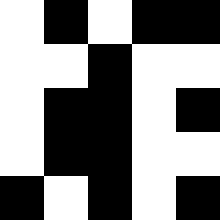[["white", "black", "white", "black", "black"], ["white", "white", "black", "white", "white"], ["white", "black", "black", "white", "black"], ["white", "black", "black", "white", "white"], ["black", "white", "black", "white", "black"]]